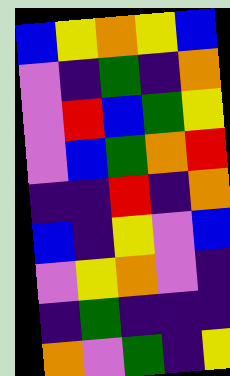[["blue", "yellow", "orange", "yellow", "blue"], ["violet", "indigo", "green", "indigo", "orange"], ["violet", "red", "blue", "green", "yellow"], ["violet", "blue", "green", "orange", "red"], ["indigo", "indigo", "red", "indigo", "orange"], ["blue", "indigo", "yellow", "violet", "blue"], ["violet", "yellow", "orange", "violet", "indigo"], ["indigo", "green", "indigo", "indigo", "indigo"], ["orange", "violet", "green", "indigo", "yellow"]]